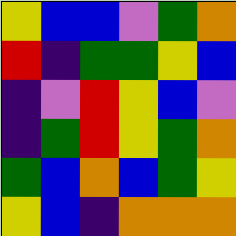[["yellow", "blue", "blue", "violet", "green", "orange"], ["red", "indigo", "green", "green", "yellow", "blue"], ["indigo", "violet", "red", "yellow", "blue", "violet"], ["indigo", "green", "red", "yellow", "green", "orange"], ["green", "blue", "orange", "blue", "green", "yellow"], ["yellow", "blue", "indigo", "orange", "orange", "orange"]]